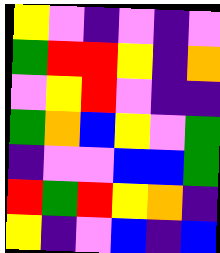[["yellow", "violet", "indigo", "violet", "indigo", "violet"], ["green", "red", "red", "yellow", "indigo", "orange"], ["violet", "yellow", "red", "violet", "indigo", "indigo"], ["green", "orange", "blue", "yellow", "violet", "green"], ["indigo", "violet", "violet", "blue", "blue", "green"], ["red", "green", "red", "yellow", "orange", "indigo"], ["yellow", "indigo", "violet", "blue", "indigo", "blue"]]